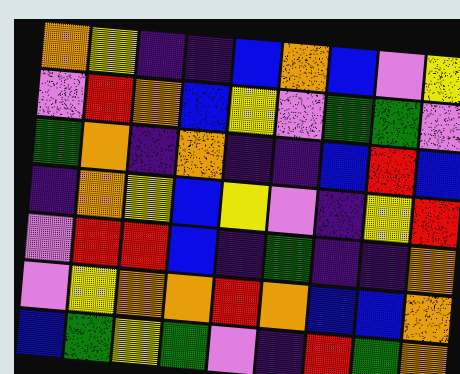[["orange", "yellow", "indigo", "indigo", "blue", "orange", "blue", "violet", "yellow"], ["violet", "red", "orange", "blue", "yellow", "violet", "green", "green", "violet"], ["green", "orange", "indigo", "orange", "indigo", "indigo", "blue", "red", "blue"], ["indigo", "orange", "yellow", "blue", "yellow", "violet", "indigo", "yellow", "red"], ["violet", "red", "red", "blue", "indigo", "green", "indigo", "indigo", "orange"], ["violet", "yellow", "orange", "orange", "red", "orange", "blue", "blue", "orange"], ["blue", "green", "yellow", "green", "violet", "indigo", "red", "green", "orange"]]